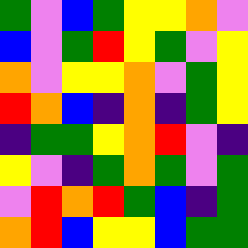[["green", "violet", "blue", "green", "yellow", "yellow", "orange", "violet"], ["blue", "violet", "green", "red", "yellow", "green", "violet", "yellow"], ["orange", "violet", "yellow", "yellow", "orange", "violet", "green", "yellow"], ["red", "orange", "blue", "indigo", "orange", "indigo", "green", "yellow"], ["indigo", "green", "green", "yellow", "orange", "red", "violet", "indigo"], ["yellow", "violet", "indigo", "green", "orange", "green", "violet", "green"], ["violet", "red", "orange", "red", "green", "blue", "indigo", "green"], ["orange", "red", "blue", "yellow", "yellow", "blue", "green", "green"]]